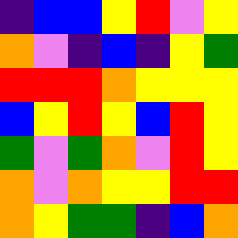[["indigo", "blue", "blue", "yellow", "red", "violet", "yellow"], ["orange", "violet", "indigo", "blue", "indigo", "yellow", "green"], ["red", "red", "red", "orange", "yellow", "yellow", "yellow"], ["blue", "yellow", "red", "yellow", "blue", "red", "yellow"], ["green", "violet", "green", "orange", "violet", "red", "yellow"], ["orange", "violet", "orange", "yellow", "yellow", "red", "red"], ["orange", "yellow", "green", "green", "indigo", "blue", "orange"]]